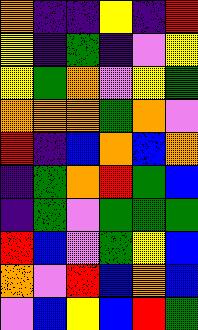[["orange", "indigo", "indigo", "yellow", "indigo", "red"], ["yellow", "indigo", "green", "indigo", "violet", "yellow"], ["yellow", "green", "orange", "violet", "yellow", "green"], ["orange", "orange", "orange", "green", "orange", "violet"], ["red", "indigo", "blue", "orange", "blue", "orange"], ["indigo", "green", "orange", "red", "green", "blue"], ["indigo", "green", "violet", "green", "green", "green"], ["red", "blue", "violet", "green", "yellow", "blue"], ["orange", "violet", "red", "blue", "orange", "blue"], ["violet", "blue", "yellow", "blue", "red", "green"]]